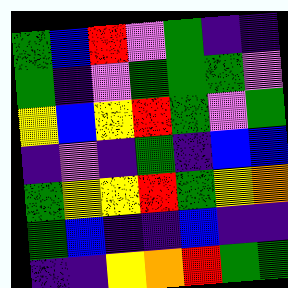[["green", "blue", "red", "violet", "green", "indigo", "indigo"], ["green", "indigo", "violet", "green", "green", "green", "violet"], ["yellow", "blue", "yellow", "red", "green", "violet", "green"], ["indigo", "violet", "indigo", "green", "indigo", "blue", "blue"], ["green", "yellow", "yellow", "red", "green", "yellow", "orange"], ["green", "blue", "indigo", "indigo", "blue", "indigo", "indigo"], ["indigo", "indigo", "yellow", "orange", "red", "green", "green"]]